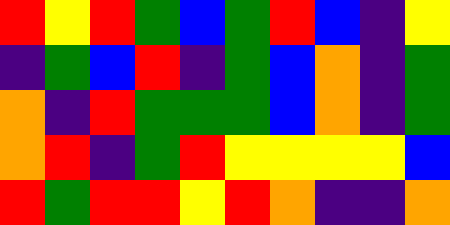[["red", "yellow", "red", "green", "blue", "green", "red", "blue", "indigo", "yellow"], ["indigo", "green", "blue", "red", "indigo", "green", "blue", "orange", "indigo", "green"], ["orange", "indigo", "red", "green", "green", "green", "blue", "orange", "indigo", "green"], ["orange", "red", "indigo", "green", "red", "yellow", "yellow", "yellow", "yellow", "blue"], ["red", "green", "red", "red", "yellow", "red", "orange", "indigo", "indigo", "orange"]]